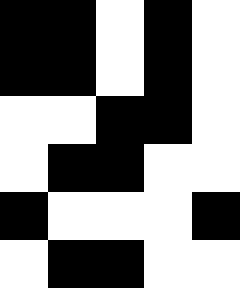[["black", "black", "white", "black", "white"], ["black", "black", "white", "black", "white"], ["white", "white", "black", "black", "white"], ["white", "black", "black", "white", "white"], ["black", "white", "white", "white", "black"], ["white", "black", "black", "white", "white"]]